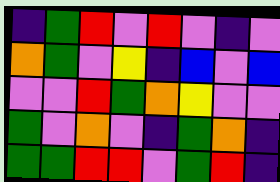[["indigo", "green", "red", "violet", "red", "violet", "indigo", "violet"], ["orange", "green", "violet", "yellow", "indigo", "blue", "violet", "blue"], ["violet", "violet", "red", "green", "orange", "yellow", "violet", "violet"], ["green", "violet", "orange", "violet", "indigo", "green", "orange", "indigo"], ["green", "green", "red", "red", "violet", "green", "red", "indigo"]]